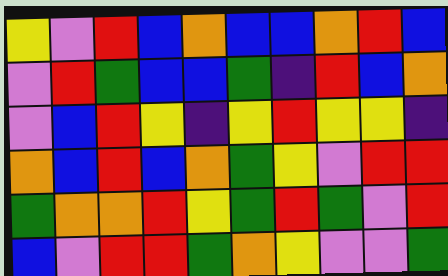[["yellow", "violet", "red", "blue", "orange", "blue", "blue", "orange", "red", "blue"], ["violet", "red", "green", "blue", "blue", "green", "indigo", "red", "blue", "orange"], ["violet", "blue", "red", "yellow", "indigo", "yellow", "red", "yellow", "yellow", "indigo"], ["orange", "blue", "red", "blue", "orange", "green", "yellow", "violet", "red", "red"], ["green", "orange", "orange", "red", "yellow", "green", "red", "green", "violet", "red"], ["blue", "violet", "red", "red", "green", "orange", "yellow", "violet", "violet", "green"]]